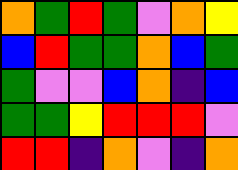[["orange", "green", "red", "green", "violet", "orange", "yellow"], ["blue", "red", "green", "green", "orange", "blue", "green"], ["green", "violet", "violet", "blue", "orange", "indigo", "blue"], ["green", "green", "yellow", "red", "red", "red", "violet"], ["red", "red", "indigo", "orange", "violet", "indigo", "orange"]]